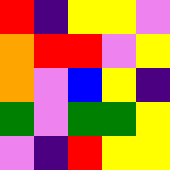[["red", "indigo", "yellow", "yellow", "violet"], ["orange", "red", "red", "violet", "yellow"], ["orange", "violet", "blue", "yellow", "indigo"], ["green", "violet", "green", "green", "yellow"], ["violet", "indigo", "red", "yellow", "yellow"]]